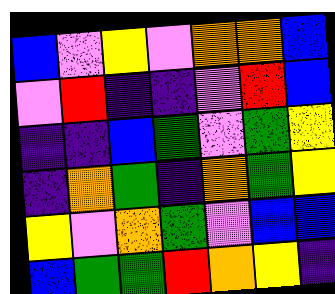[["blue", "violet", "yellow", "violet", "orange", "orange", "blue"], ["violet", "red", "indigo", "indigo", "violet", "red", "blue"], ["indigo", "indigo", "blue", "green", "violet", "green", "yellow"], ["indigo", "orange", "green", "indigo", "orange", "green", "yellow"], ["yellow", "violet", "orange", "green", "violet", "blue", "blue"], ["blue", "green", "green", "red", "orange", "yellow", "indigo"]]